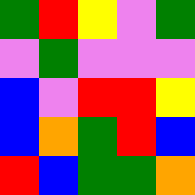[["green", "red", "yellow", "violet", "green"], ["violet", "green", "violet", "violet", "violet"], ["blue", "violet", "red", "red", "yellow"], ["blue", "orange", "green", "red", "blue"], ["red", "blue", "green", "green", "orange"]]